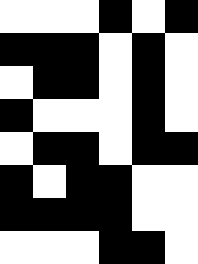[["white", "white", "white", "black", "white", "black"], ["black", "black", "black", "white", "black", "white"], ["white", "black", "black", "white", "black", "white"], ["black", "white", "white", "white", "black", "white"], ["white", "black", "black", "white", "black", "black"], ["black", "white", "black", "black", "white", "white"], ["black", "black", "black", "black", "white", "white"], ["white", "white", "white", "black", "black", "white"]]